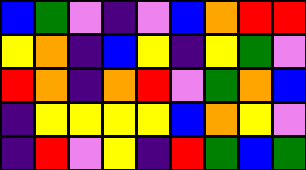[["blue", "green", "violet", "indigo", "violet", "blue", "orange", "red", "red"], ["yellow", "orange", "indigo", "blue", "yellow", "indigo", "yellow", "green", "violet"], ["red", "orange", "indigo", "orange", "red", "violet", "green", "orange", "blue"], ["indigo", "yellow", "yellow", "yellow", "yellow", "blue", "orange", "yellow", "violet"], ["indigo", "red", "violet", "yellow", "indigo", "red", "green", "blue", "green"]]